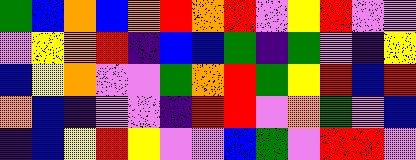[["green", "blue", "orange", "blue", "orange", "red", "orange", "red", "violet", "yellow", "red", "violet", "violet"], ["violet", "yellow", "orange", "red", "indigo", "blue", "blue", "green", "indigo", "green", "violet", "indigo", "yellow"], ["blue", "yellow", "orange", "violet", "violet", "green", "orange", "red", "green", "yellow", "red", "blue", "red"], ["orange", "blue", "indigo", "violet", "violet", "indigo", "red", "red", "violet", "orange", "green", "violet", "blue"], ["indigo", "blue", "yellow", "red", "yellow", "violet", "violet", "blue", "green", "violet", "red", "red", "violet"]]